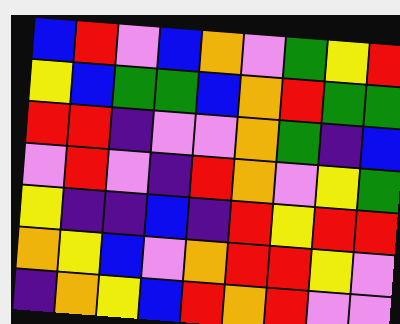[["blue", "red", "violet", "blue", "orange", "violet", "green", "yellow", "red"], ["yellow", "blue", "green", "green", "blue", "orange", "red", "green", "green"], ["red", "red", "indigo", "violet", "violet", "orange", "green", "indigo", "blue"], ["violet", "red", "violet", "indigo", "red", "orange", "violet", "yellow", "green"], ["yellow", "indigo", "indigo", "blue", "indigo", "red", "yellow", "red", "red"], ["orange", "yellow", "blue", "violet", "orange", "red", "red", "yellow", "violet"], ["indigo", "orange", "yellow", "blue", "red", "orange", "red", "violet", "violet"]]